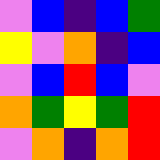[["violet", "blue", "indigo", "blue", "green"], ["yellow", "violet", "orange", "indigo", "blue"], ["violet", "blue", "red", "blue", "violet"], ["orange", "green", "yellow", "green", "red"], ["violet", "orange", "indigo", "orange", "red"]]